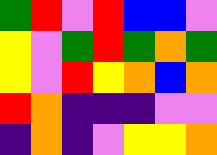[["green", "red", "violet", "red", "blue", "blue", "violet"], ["yellow", "violet", "green", "red", "green", "orange", "green"], ["yellow", "violet", "red", "yellow", "orange", "blue", "orange"], ["red", "orange", "indigo", "indigo", "indigo", "violet", "violet"], ["indigo", "orange", "indigo", "violet", "yellow", "yellow", "orange"]]